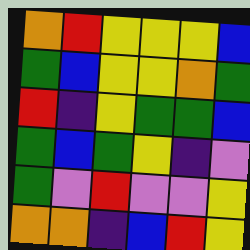[["orange", "red", "yellow", "yellow", "yellow", "blue"], ["green", "blue", "yellow", "yellow", "orange", "green"], ["red", "indigo", "yellow", "green", "green", "blue"], ["green", "blue", "green", "yellow", "indigo", "violet"], ["green", "violet", "red", "violet", "violet", "yellow"], ["orange", "orange", "indigo", "blue", "red", "yellow"]]